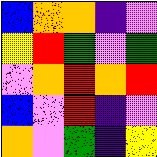[["blue", "orange", "orange", "indigo", "violet"], ["yellow", "red", "green", "violet", "green"], ["violet", "orange", "red", "orange", "red"], ["blue", "violet", "red", "indigo", "violet"], ["orange", "violet", "green", "indigo", "yellow"]]